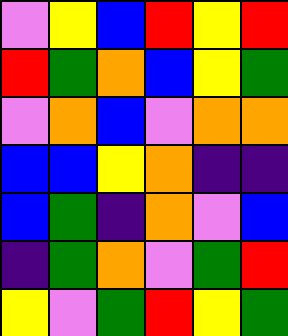[["violet", "yellow", "blue", "red", "yellow", "red"], ["red", "green", "orange", "blue", "yellow", "green"], ["violet", "orange", "blue", "violet", "orange", "orange"], ["blue", "blue", "yellow", "orange", "indigo", "indigo"], ["blue", "green", "indigo", "orange", "violet", "blue"], ["indigo", "green", "orange", "violet", "green", "red"], ["yellow", "violet", "green", "red", "yellow", "green"]]